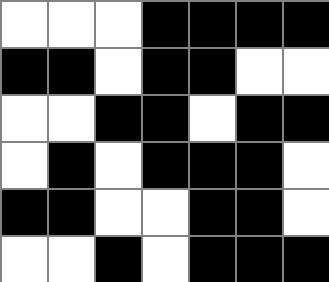[["white", "white", "white", "black", "black", "black", "black"], ["black", "black", "white", "black", "black", "white", "white"], ["white", "white", "black", "black", "white", "black", "black"], ["white", "black", "white", "black", "black", "black", "white"], ["black", "black", "white", "white", "black", "black", "white"], ["white", "white", "black", "white", "black", "black", "black"]]